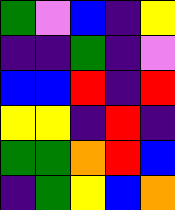[["green", "violet", "blue", "indigo", "yellow"], ["indigo", "indigo", "green", "indigo", "violet"], ["blue", "blue", "red", "indigo", "red"], ["yellow", "yellow", "indigo", "red", "indigo"], ["green", "green", "orange", "red", "blue"], ["indigo", "green", "yellow", "blue", "orange"]]